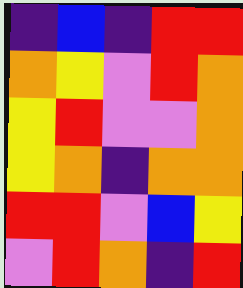[["indigo", "blue", "indigo", "red", "red"], ["orange", "yellow", "violet", "red", "orange"], ["yellow", "red", "violet", "violet", "orange"], ["yellow", "orange", "indigo", "orange", "orange"], ["red", "red", "violet", "blue", "yellow"], ["violet", "red", "orange", "indigo", "red"]]